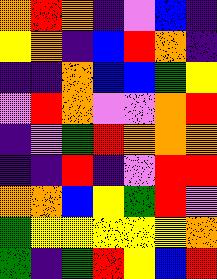[["orange", "red", "orange", "indigo", "violet", "blue", "indigo"], ["yellow", "orange", "indigo", "blue", "red", "orange", "indigo"], ["indigo", "indigo", "orange", "blue", "blue", "green", "yellow"], ["violet", "red", "orange", "violet", "violet", "orange", "red"], ["indigo", "violet", "green", "red", "orange", "orange", "orange"], ["indigo", "indigo", "red", "indigo", "violet", "red", "red"], ["orange", "orange", "blue", "yellow", "green", "red", "violet"], ["green", "yellow", "yellow", "yellow", "yellow", "yellow", "orange"], ["green", "indigo", "green", "red", "yellow", "blue", "red"]]